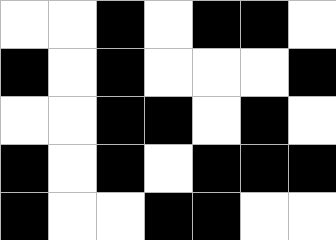[["white", "white", "black", "white", "black", "black", "white"], ["black", "white", "black", "white", "white", "white", "black"], ["white", "white", "black", "black", "white", "black", "white"], ["black", "white", "black", "white", "black", "black", "black"], ["black", "white", "white", "black", "black", "white", "white"]]